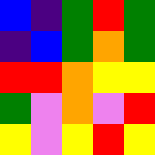[["blue", "indigo", "green", "red", "green"], ["indigo", "blue", "green", "orange", "green"], ["red", "red", "orange", "yellow", "yellow"], ["green", "violet", "orange", "violet", "red"], ["yellow", "violet", "yellow", "red", "yellow"]]